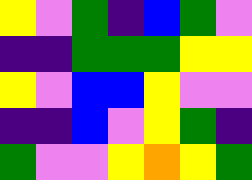[["yellow", "violet", "green", "indigo", "blue", "green", "violet"], ["indigo", "indigo", "green", "green", "green", "yellow", "yellow"], ["yellow", "violet", "blue", "blue", "yellow", "violet", "violet"], ["indigo", "indigo", "blue", "violet", "yellow", "green", "indigo"], ["green", "violet", "violet", "yellow", "orange", "yellow", "green"]]